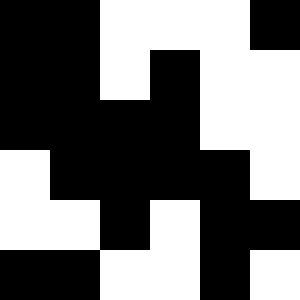[["black", "black", "white", "white", "white", "black"], ["black", "black", "white", "black", "white", "white"], ["black", "black", "black", "black", "white", "white"], ["white", "black", "black", "black", "black", "white"], ["white", "white", "black", "white", "black", "black"], ["black", "black", "white", "white", "black", "white"]]